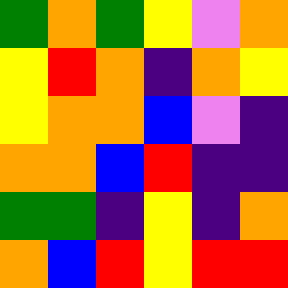[["green", "orange", "green", "yellow", "violet", "orange"], ["yellow", "red", "orange", "indigo", "orange", "yellow"], ["yellow", "orange", "orange", "blue", "violet", "indigo"], ["orange", "orange", "blue", "red", "indigo", "indigo"], ["green", "green", "indigo", "yellow", "indigo", "orange"], ["orange", "blue", "red", "yellow", "red", "red"]]